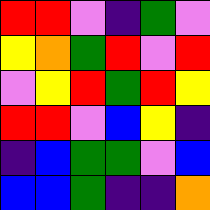[["red", "red", "violet", "indigo", "green", "violet"], ["yellow", "orange", "green", "red", "violet", "red"], ["violet", "yellow", "red", "green", "red", "yellow"], ["red", "red", "violet", "blue", "yellow", "indigo"], ["indigo", "blue", "green", "green", "violet", "blue"], ["blue", "blue", "green", "indigo", "indigo", "orange"]]